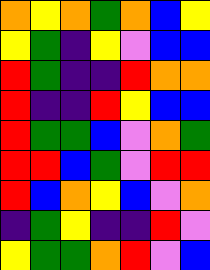[["orange", "yellow", "orange", "green", "orange", "blue", "yellow"], ["yellow", "green", "indigo", "yellow", "violet", "blue", "blue"], ["red", "green", "indigo", "indigo", "red", "orange", "orange"], ["red", "indigo", "indigo", "red", "yellow", "blue", "blue"], ["red", "green", "green", "blue", "violet", "orange", "green"], ["red", "red", "blue", "green", "violet", "red", "red"], ["red", "blue", "orange", "yellow", "blue", "violet", "orange"], ["indigo", "green", "yellow", "indigo", "indigo", "red", "violet"], ["yellow", "green", "green", "orange", "red", "violet", "blue"]]